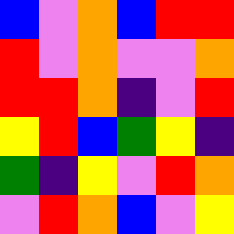[["blue", "violet", "orange", "blue", "red", "red"], ["red", "violet", "orange", "violet", "violet", "orange"], ["red", "red", "orange", "indigo", "violet", "red"], ["yellow", "red", "blue", "green", "yellow", "indigo"], ["green", "indigo", "yellow", "violet", "red", "orange"], ["violet", "red", "orange", "blue", "violet", "yellow"]]